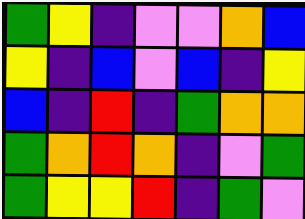[["green", "yellow", "indigo", "violet", "violet", "orange", "blue"], ["yellow", "indigo", "blue", "violet", "blue", "indigo", "yellow"], ["blue", "indigo", "red", "indigo", "green", "orange", "orange"], ["green", "orange", "red", "orange", "indigo", "violet", "green"], ["green", "yellow", "yellow", "red", "indigo", "green", "violet"]]